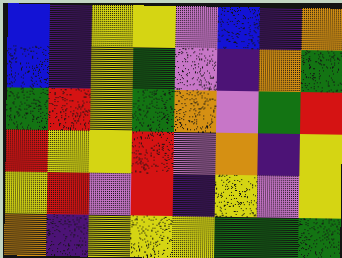[["blue", "indigo", "yellow", "yellow", "violet", "blue", "indigo", "orange"], ["blue", "indigo", "yellow", "green", "violet", "indigo", "orange", "green"], ["green", "red", "yellow", "green", "orange", "violet", "green", "red"], ["red", "yellow", "yellow", "red", "violet", "orange", "indigo", "yellow"], ["yellow", "red", "violet", "red", "indigo", "yellow", "violet", "yellow"], ["orange", "indigo", "yellow", "yellow", "yellow", "green", "green", "green"]]